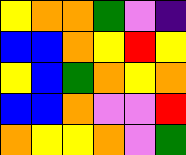[["yellow", "orange", "orange", "green", "violet", "indigo"], ["blue", "blue", "orange", "yellow", "red", "yellow"], ["yellow", "blue", "green", "orange", "yellow", "orange"], ["blue", "blue", "orange", "violet", "violet", "red"], ["orange", "yellow", "yellow", "orange", "violet", "green"]]